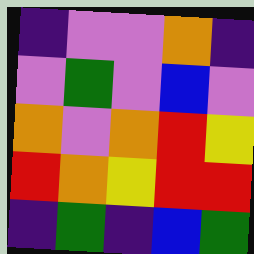[["indigo", "violet", "violet", "orange", "indigo"], ["violet", "green", "violet", "blue", "violet"], ["orange", "violet", "orange", "red", "yellow"], ["red", "orange", "yellow", "red", "red"], ["indigo", "green", "indigo", "blue", "green"]]